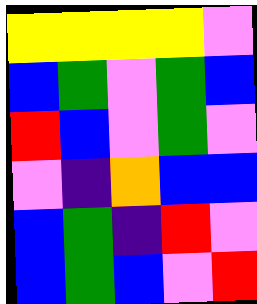[["yellow", "yellow", "yellow", "yellow", "violet"], ["blue", "green", "violet", "green", "blue"], ["red", "blue", "violet", "green", "violet"], ["violet", "indigo", "orange", "blue", "blue"], ["blue", "green", "indigo", "red", "violet"], ["blue", "green", "blue", "violet", "red"]]